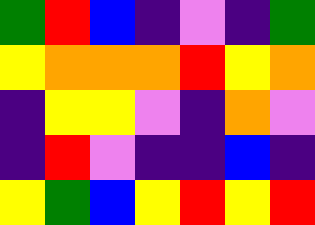[["green", "red", "blue", "indigo", "violet", "indigo", "green"], ["yellow", "orange", "orange", "orange", "red", "yellow", "orange"], ["indigo", "yellow", "yellow", "violet", "indigo", "orange", "violet"], ["indigo", "red", "violet", "indigo", "indigo", "blue", "indigo"], ["yellow", "green", "blue", "yellow", "red", "yellow", "red"]]